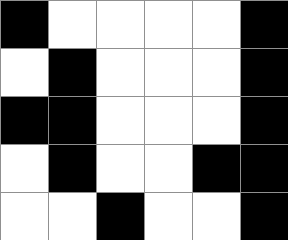[["black", "white", "white", "white", "white", "black"], ["white", "black", "white", "white", "white", "black"], ["black", "black", "white", "white", "white", "black"], ["white", "black", "white", "white", "black", "black"], ["white", "white", "black", "white", "white", "black"]]